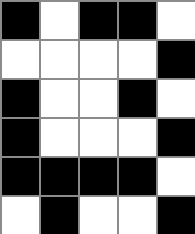[["black", "white", "black", "black", "white"], ["white", "white", "white", "white", "black"], ["black", "white", "white", "black", "white"], ["black", "white", "white", "white", "black"], ["black", "black", "black", "black", "white"], ["white", "black", "white", "white", "black"]]